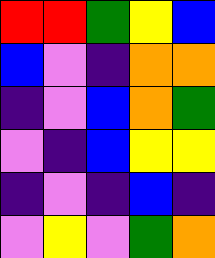[["red", "red", "green", "yellow", "blue"], ["blue", "violet", "indigo", "orange", "orange"], ["indigo", "violet", "blue", "orange", "green"], ["violet", "indigo", "blue", "yellow", "yellow"], ["indigo", "violet", "indigo", "blue", "indigo"], ["violet", "yellow", "violet", "green", "orange"]]